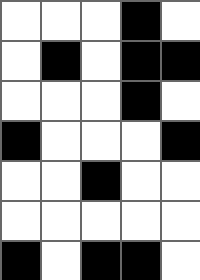[["white", "white", "white", "black", "white"], ["white", "black", "white", "black", "black"], ["white", "white", "white", "black", "white"], ["black", "white", "white", "white", "black"], ["white", "white", "black", "white", "white"], ["white", "white", "white", "white", "white"], ["black", "white", "black", "black", "white"]]